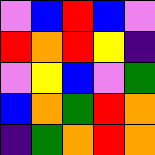[["violet", "blue", "red", "blue", "violet"], ["red", "orange", "red", "yellow", "indigo"], ["violet", "yellow", "blue", "violet", "green"], ["blue", "orange", "green", "red", "orange"], ["indigo", "green", "orange", "red", "orange"]]